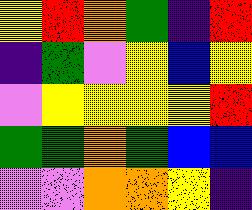[["yellow", "red", "orange", "green", "indigo", "red"], ["indigo", "green", "violet", "yellow", "blue", "yellow"], ["violet", "yellow", "yellow", "yellow", "yellow", "red"], ["green", "green", "orange", "green", "blue", "blue"], ["violet", "violet", "orange", "orange", "yellow", "indigo"]]